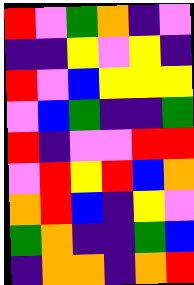[["red", "violet", "green", "orange", "indigo", "violet"], ["indigo", "indigo", "yellow", "violet", "yellow", "indigo"], ["red", "violet", "blue", "yellow", "yellow", "yellow"], ["violet", "blue", "green", "indigo", "indigo", "green"], ["red", "indigo", "violet", "violet", "red", "red"], ["violet", "red", "yellow", "red", "blue", "orange"], ["orange", "red", "blue", "indigo", "yellow", "violet"], ["green", "orange", "indigo", "indigo", "green", "blue"], ["indigo", "orange", "orange", "indigo", "orange", "red"]]